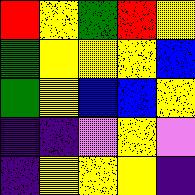[["red", "yellow", "green", "red", "yellow"], ["green", "yellow", "yellow", "yellow", "blue"], ["green", "yellow", "blue", "blue", "yellow"], ["indigo", "indigo", "violet", "yellow", "violet"], ["indigo", "yellow", "yellow", "yellow", "indigo"]]